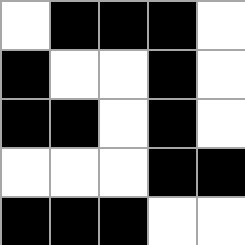[["white", "black", "black", "black", "white"], ["black", "white", "white", "black", "white"], ["black", "black", "white", "black", "white"], ["white", "white", "white", "black", "black"], ["black", "black", "black", "white", "white"]]